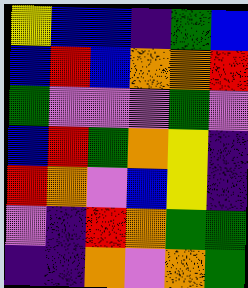[["yellow", "blue", "blue", "indigo", "green", "blue"], ["blue", "red", "blue", "orange", "orange", "red"], ["green", "violet", "violet", "violet", "green", "violet"], ["blue", "red", "green", "orange", "yellow", "indigo"], ["red", "orange", "violet", "blue", "yellow", "indigo"], ["violet", "indigo", "red", "orange", "green", "green"], ["indigo", "indigo", "orange", "violet", "orange", "green"]]